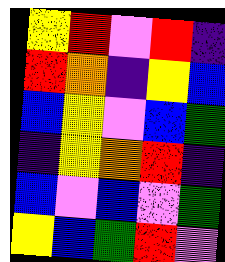[["yellow", "red", "violet", "red", "indigo"], ["red", "orange", "indigo", "yellow", "blue"], ["blue", "yellow", "violet", "blue", "green"], ["indigo", "yellow", "orange", "red", "indigo"], ["blue", "violet", "blue", "violet", "green"], ["yellow", "blue", "green", "red", "violet"]]